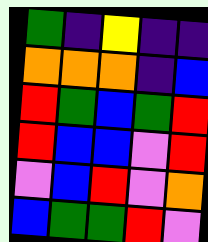[["green", "indigo", "yellow", "indigo", "indigo"], ["orange", "orange", "orange", "indigo", "blue"], ["red", "green", "blue", "green", "red"], ["red", "blue", "blue", "violet", "red"], ["violet", "blue", "red", "violet", "orange"], ["blue", "green", "green", "red", "violet"]]